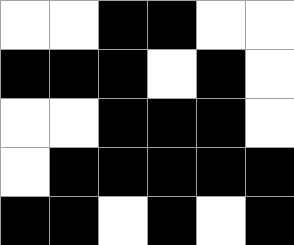[["white", "white", "black", "black", "white", "white"], ["black", "black", "black", "white", "black", "white"], ["white", "white", "black", "black", "black", "white"], ["white", "black", "black", "black", "black", "black"], ["black", "black", "white", "black", "white", "black"]]